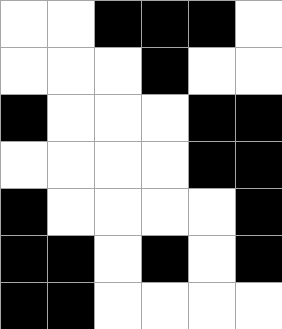[["white", "white", "black", "black", "black", "white"], ["white", "white", "white", "black", "white", "white"], ["black", "white", "white", "white", "black", "black"], ["white", "white", "white", "white", "black", "black"], ["black", "white", "white", "white", "white", "black"], ["black", "black", "white", "black", "white", "black"], ["black", "black", "white", "white", "white", "white"]]